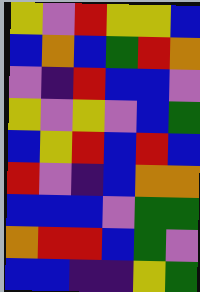[["yellow", "violet", "red", "yellow", "yellow", "blue"], ["blue", "orange", "blue", "green", "red", "orange"], ["violet", "indigo", "red", "blue", "blue", "violet"], ["yellow", "violet", "yellow", "violet", "blue", "green"], ["blue", "yellow", "red", "blue", "red", "blue"], ["red", "violet", "indigo", "blue", "orange", "orange"], ["blue", "blue", "blue", "violet", "green", "green"], ["orange", "red", "red", "blue", "green", "violet"], ["blue", "blue", "indigo", "indigo", "yellow", "green"]]